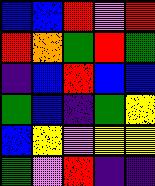[["blue", "blue", "red", "violet", "red"], ["red", "orange", "green", "red", "green"], ["indigo", "blue", "red", "blue", "blue"], ["green", "blue", "indigo", "green", "yellow"], ["blue", "yellow", "violet", "yellow", "yellow"], ["green", "violet", "red", "indigo", "indigo"]]